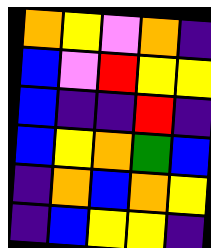[["orange", "yellow", "violet", "orange", "indigo"], ["blue", "violet", "red", "yellow", "yellow"], ["blue", "indigo", "indigo", "red", "indigo"], ["blue", "yellow", "orange", "green", "blue"], ["indigo", "orange", "blue", "orange", "yellow"], ["indigo", "blue", "yellow", "yellow", "indigo"]]